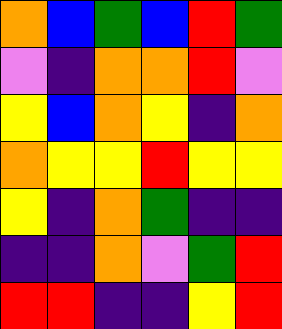[["orange", "blue", "green", "blue", "red", "green"], ["violet", "indigo", "orange", "orange", "red", "violet"], ["yellow", "blue", "orange", "yellow", "indigo", "orange"], ["orange", "yellow", "yellow", "red", "yellow", "yellow"], ["yellow", "indigo", "orange", "green", "indigo", "indigo"], ["indigo", "indigo", "orange", "violet", "green", "red"], ["red", "red", "indigo", "indigo", "yellow", "red"]]